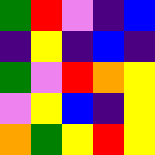[["green", "red", "violet", "indigo", "blue"], ["indigo", "yellow", "indigo", "blue", "indigo"], ["green", "violet", "red", "orange", "yellow"], ["violet", "yellow", "blue", "indigo", "yellow"], ["orange", "green", "yellow", "red", "yellow"]]